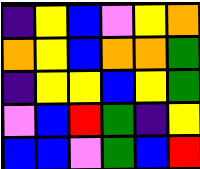[["indigo", "yellow", "blue", "violet", "yellow", "orange"], ["orange", "yellow", "blue", "orange", "orange", "green"], ["indigo", "yellow", "yellow", "blue", "yellow", "green"], ["violet", "blue", "red", "green", "indigo", "yellow"], ["blue", "blue", "violet", "green", "blue", "red"]]